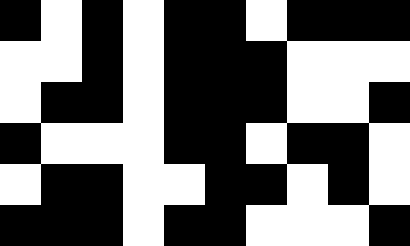[["black", "white", "black", "white", "black", "black", "white", "black", "black", "black"], ["white", "white", "black", "white", "black", "black", "black", "white", "white", "white"], ["white", "black", "black", "white", "black", "black", "black", "white", "white", "black"], ["black", "white", "white", "white", "black", "black", "white", "black", "black", "white"], ["white", "black", "black", "white", "white", "black", "black", "white", "black", "white"], ["black", "black", "black", "white", "black", "black", "white", "white", "white", "black"]]